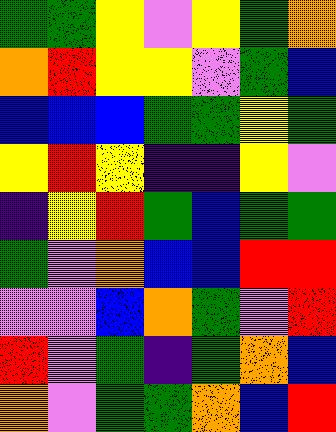[["green", "green", "yellow", "violet", "yellow", "green", "orange"], ["orange", "red", "yellow", "yellow", "violet", "green", "blue"], ["blue", "blue", "blue", "green", "green", "yellow", "green"], ["yellow", "red", "yellow", "indigo", "indigo", "yellow", "violet"], ["indigo", "yellow", "red", "green", "blue", "green", "green"], ["green", "violet", "orange", "blue", "blue", "red", "red"], ["violet", "violet", "blue", "orange", "green", "violet", "red"], ["red", "violet", "green", "indigo", "green", "orange", "blue"], ["orange", "violet", "green", "green", "orange", "blue", "red"]]